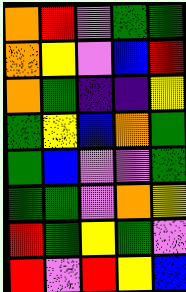[["orange", "red", "violet", "green", "green"], ["orange", "yellow", "violet", "blue", "red"], ["orange", "green", "indigo", "indigo", "yellow"], ["green", "yellow", "blue", "orange", "green"], ["green", "blue", "violet", "violet", "green"], ["green", "green", "violet", "orange", "yellow"], ["red", "green", "yellow", "green", "violet"], ["red", "violet", "red", "yellow", "blue"]]